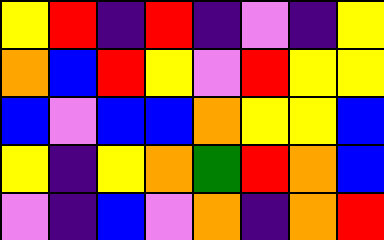[["yellow", "red", "indigo", "red", "indigo", "violet", "indigo", "yellow"], ["orange", "blue", "red", "yellow", "violet", "red", "yellow", "yellow"], ["blue", "violet", "blue", "blue", "orange", "yellow", "yellow", "blue"], ["yellow", "indigo", "yellow", "orange", "green", "red", "orange", "blue"], ["violet", "indigo", "blue", "violet", "orange", "indigo", "orange", "red"]]